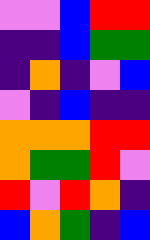[["violet", "violet", "blue", "red", "red"], ["indigo", "indigo", "blue", "green", "green"], ["indigo", "orange", "indigo", "violet", "blue"], ["violet", "indigo", "blue", "indigo", "indigo"], ["orange", "orange", "orange", "red", "red"], ["orange", "green", "green", "red", "violet"], ["red", "violet", "red", "orange", "indigo"], ["blue", "orange", "green", "indigo", "blue"]]